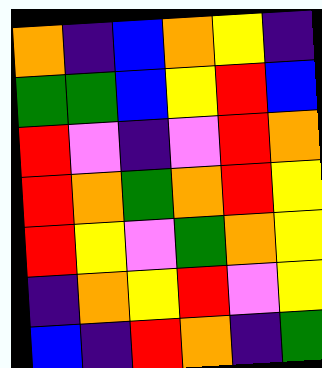[["orange", "indigo", "blue", "orange", "yellow", "indigo"], ["green", "green", "blue", "yellow", "red", "blue"], ["red", "violet", "indigo", "violet", "red", "orange"], ["red", "orange", "green", "orange", "red", "yellow"], ["red", "yellow", "violet", "green", "orange", "yellow"], ["indigo", "orange", "yellow", "red", "violet", "yellow"], ["blue", "indigo", "red", "orange", "indigo", "green"]]